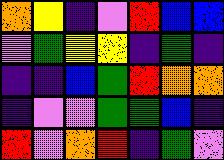[["orange", "yellow", "indigo", "violet", "red", "blue", "blue"], ["violet", "green", "yellow", "yellow", "indigo", "green", "indigo"], ["indigo", "indigo", "blue", "green", "red", "orange", "orange"], ["indigo", "violet", "violet", "green", "green", "blue", "indigo"], ["red", "violet", "orange", "red", "indigo", "green", "violet"]]